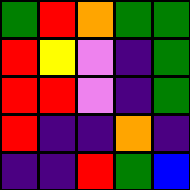[["green", "red", "orange", "green", "green"], ["red", "yellow", "violet", "indigo", "green"], ["red", "red", "violet", "indigo", "green"], ["red", "indigo", "indigo", "orange", "indigo"], ["indigo", "indigo", "red", "green", "blue"]]